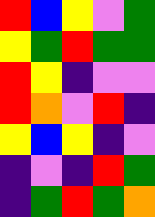[["red", "blue", "yellow", "violet", "green"], ["yellow", "green", "red", "green", "green"], ["red", "yellow", "indigo", "violet", "violet"], ["red", "orange", "violet", "red", "indigo"], ["yellow", "blue", "yellow", "indigo", "violet"], ["indigo", "violet", "indigo", "red", "green"], ["indigo", "green", "red", "green", "orange"]]